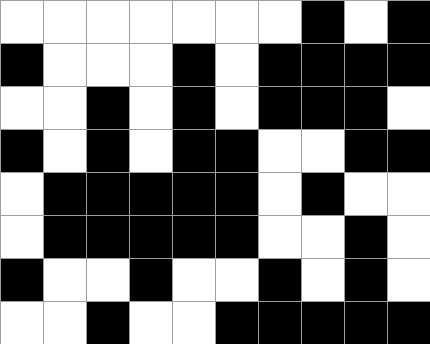[["white", "white", "white", "white", "white", "white", "white", "black", "white", "black"], ["black", "white", "white", "white", "black", "white", "black", "black", "black", "black"], ["white", "white", "black", "white", "black", "white", "black", "black", "black", "white"], ["black", "white", "black", "white", "black", "black", "white", "white", "black", "black"], ["white", "black", "black", "black", "black", "black", "white", "black", "white", "white"], ["white", "black", "black", "black", "black", "black", "white", "white", "black", "white"], ["black", "white", "white", "black", "white", "white", "black", "white", "black", "white"], ["white", "white", "black", "white", "white", "black", "black", "black", "black", "black"]]